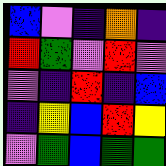[["blue", "violet", "indigo", "orange", "indigo"], ["red", "green", "violet", "red", "violet"], ["violet", "indigo", "red", "indigo", "blue"], ["indigo", "yellow", "blue", "red", "yellow"], ["violet", "green", "blue", "green", "green"]]